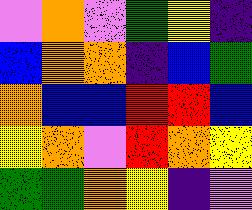[["violet", "orange", "violet", "green", "yellow", "indigo"], ["blue", "orange", "orange", "indigo", "blue", "green"], ["orange", "blue", "blue", "red", "red", "blue"], ["yellow", "orange", "violet", "red", "orange", "yellow"], ["green", "green", "orange", "yellow", "indigo", "violet"]]